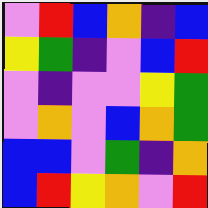[["violet", "red", "blue", "orange", "indigo", "blue"], ["yellow", "green", "indigo", "violet", "blue", "red"], ["violet", "indigo", "violet", "violet", "yellow", "green"], ["violet", "orange", "violet", "blue", "orange", "green"], ["blue", "blue", "violet", "green", "indigo", "orange"], ["blue", "red", "yellow", "orange", "violet", "red"]]